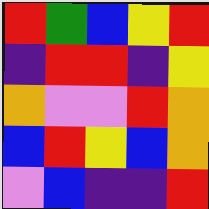[["red", "green", "blue", "yellow", "red"], ["indigo", "red", "red", "indigo", "yellow"], ["orange", "violet", "violet", "red", "orange"], ["blue", "red", "yellow", "blue", "orange"], ["violet", "blue", "indigo", "indigo", "red"]]